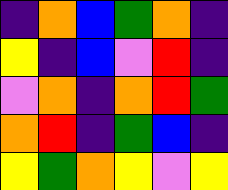[["indigo", "orange", "blue", "green", "orange", "indigo"], ["yellow", "indigo", "blue", "violet", "red", "indigo"], ["violet", "orange", "indigo", "orange", "red", "green"], ["orange", "red", "indigo", "green", "blue", "indigo"], ["yellow", "green", "orange", "yellow", "violet", "yellow"]]